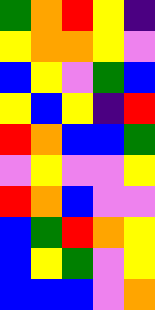[["green", "orange", "red", "yellow", "indigo"], ["yellow", "orange", "orange", "yellow", "violet"], ["blue", "yellow", "violet", "green", "blue"], ["yellow", "blue", "yellow", "indigo", "red"], ["red", "orange", "blue", "blue", "green"], ["violet", "yellow", "violet", "violet", "yellow"], ["red", "orange", "blue", "violet", "violet"], ["blue", "green", "red", "orange", "yellow"], ["blue", "yellow", "green", "violet", "yellow"], ["blue", "blue", "blue", "violet", "orange"]]